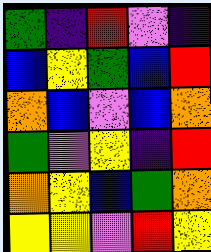[["green", "indigo", "red", "violet", "indigo"], ["blue", "yellow", "green", "blue", "red"], ["orange", "blue", "violet", "blue", "orange"], ["green", "violet", "yellow", "indigo", "red"], ["orange", "yellow", "blue", "green", "orange"], ["yellow", "yellow", "violet", "red", "yellow"]]